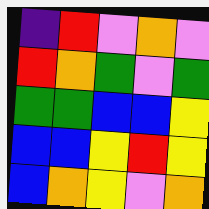[["indigo", "red", "violet", "orange", "violet"], ["red", "orange", "green", "violet", "green"], ["green", "green", "blue", "blue", "yellow"], ["blue", "blue", "yellow", "red", "yellow"], ["blue", "orange", "yellow", "violet", "orange"]]